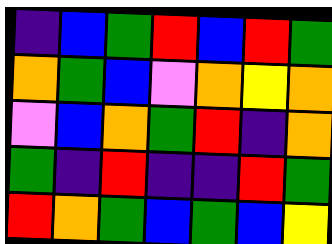[["indigo", "blue", "green", "red", "blue", "red", "green"], ["orange", "green", "blue", "violet", "orange", "yellow", "orange"], ["violet", "blue", "orange", "green", "red", "indigo", "orange"], ["green", "indigo", "red", "indigo", "indigo", "red", "green"], ["red", "orange", "green", "blue", "green", "blue", "yellow"]]